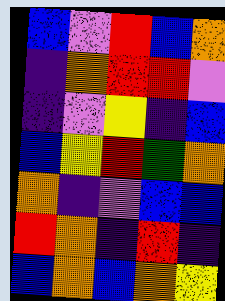[["blue", "violet", "red", "blue", "orange"], ["indigo", "orange", "red", "red", "violet"], ["indigo", "violet", "yellow", "indigo", "blue"], ["blue", "yellow", "red", "green", "orange"], ["orange", "indigo", "violet", "blue", "blue"], ["red", "orange", "indigo", "red", "indigo"], ["blue", "orange", "blue", "orange", "yellow"]]